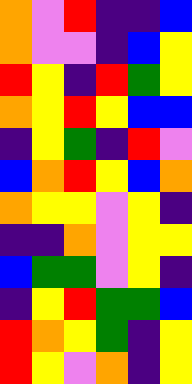[["orange", "violet", "red", "indigo", "indigo", "blue"], ["orange", "violet", "violet", "indigo", "blue", "yellow"], ["red", "yellow", "indigo", "red", "green", "yellow"], ["orange", "yellow", "red", "yellow", "blue", "blue"], ["indigo", "yellow", "green", "indigo", "red", "violet"], ["blue", "orange", "red", "yellow", "blue", "orange"], ["orange", "yellow", "yellow", "violet", "yellow", "indigo"], ["indigo", "indigo", "orange", "violet", "yellow", "yellow"], ["blue", "green", "green", "violet", "yellow", "indigo"], ["indigo", "yellow", "red", "green", "green", "blue"], ["red", "orange", "yellow", "green", "indigo", "yellow"], ["red", "yellow", "violet", "orange", "indigo", "yellow"]]